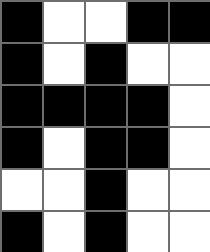[["black", "white", "white", "black", "black"], ["black", "white", "black", "white", "white"], ["black", "black", "black", "black", "white"], ["black", "white", "black", "black", "white"], ["white", "white", "black", "white", "white"], ["black", "white", "black", "white", "white"]]